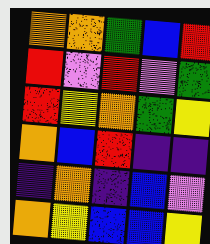[["orange", "orange", "green", "blue", "red"], ["red", "violet", "red", "violet", "green"], ["red", "yellow", "orange", "green", "yellow"], ["orange", "blue", "red", "indigo", "indigo"], ["indigo", "orange", "indigo", "blue", "violet"], ["orange", "yellow", "blue", "blue", "yellow"]]